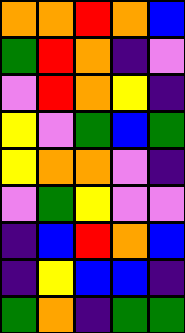[["orange", "orange", "red", "orange", "blue"], ["green", "red", "orange", "indigo", "violet"], ["violet", "red", "orange", "yellow", "indigo"], ["yellow", "violet", "green", "blue", "green"], ["yellow", "orange", "orange", "violet", "indigo"], ["violet", "green", "yellow", "violet", "violet"], ["indigo", "blue", "red", "orange", "blue"], ["indigo", "yellow", "blue", "blue", "indigo"], ["green", "orange", "indigo", "green", "green"]]